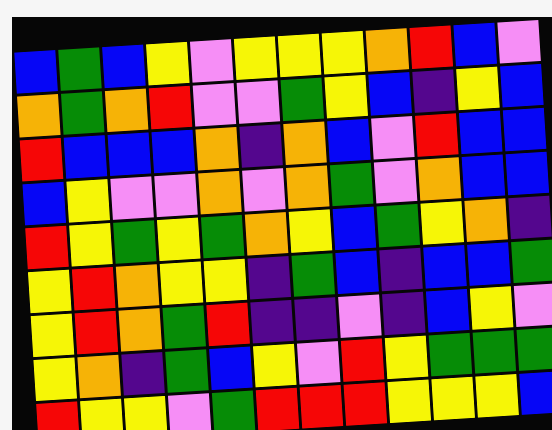[["blue", "green", "blue", "yellow", "violet", "yellow", "yellow", "yellow", "orange", "red", "blue", "violet"], ["orange", "green", "orange", "red", "violet", "violet", "green", "yellow", "blue", "indigo", "yellow", "blue"], ["red", "blue", "blue", "blue", "orange", "indigo", "orange", "blue", "violet", "red", "blue", "blue"], ["blue", "yellow", "violet", "violet", "orange", "violet", "orange", "green", "violet", "orange", "blue", "blue"], ["red", "yellow", "green", "yellow", "green", "orange", "yellow", "blue", "green", "yellow", "orange", "indigo"], ["yellow", "red", "orange", "yellow", "yellow", "indigo", "green", "blue", "indigo", "blue", "blue", "green"], ["yellow", "red", "orange", "green", "red", "indigo", "indigo", "violet", "indigo", "blue", "yellow", "violet"], ["yellow", "orange", "indigo", "green", "blue", "yellow", "violet", "red", "yellow", "green", "green", "green"], ["red", "yellow", "yellow", "violet", "green", "red", "red", "red", "yellow", "yellow", "yellow", "blue"]]